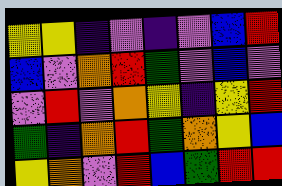[["yellow", "yellow", "indigo", "violet", "indigo", "violet", "blue", "red"], ["blue", "violet", "orange", "red", "green", "violet", "blue", "violet"], ["violet", "red", "violet", "orange", "yellow", "indigo", "yellow", "red"], ["green", "indigo", "orange", "red", "green", "orange", "yellow", "blue"], ["yellow", "orange", "violet", "red", "blue", "green", "red", "red"]]